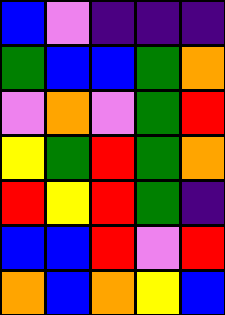[["blue", "violet", "indigo", "indigo", "indigo"], ["green", "blue", "blue", "green", "orange"], ["violet", "orange", "violet", "green", "red"], ["yellow", "green", "red", "green", "orange"], ["red", "yellow", "red", "green", "indigo"], ["blue", "blue", "red", "violet", "red"], ["orange", "blue", "orange", "yellow", "blue"]]